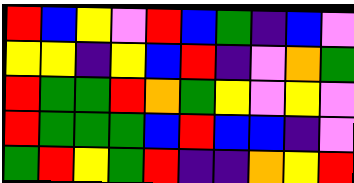[["red", "blue", "yellow", "violet", "red", "blue", "green", "indigo", "blue", "violet"], ["yellow", "yellow", "indigo", "yellow", "blue", "red", "indigo", "violet", "orange", "green"], ["red", "green", "green", "red", "orange", "green", "yellow", "violet", "yellow", "violet"], ["red", "green", "green", "green", "blue", "red", "blue", "blue", "indigo", "violet"], ["green", "red", "yellow", "green", "red", "indigo", "indigo", "orange", "yellow", "red"]]